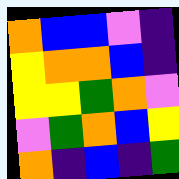[["orange", "blue", "blue", "violet", "indigo"], ["yellow", "orange", "orange", "blue", "indigo"], ["yellow", "yellow", "green", "orange", "violet"], ["violet", "green", "orange", "blue", "yellow"], ["orange", "indigo", "blue", "indigo", "green"]]